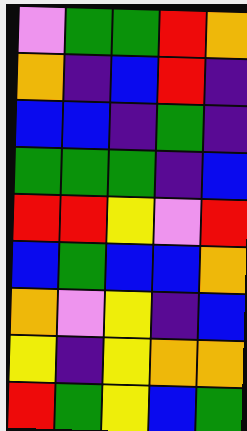[["violet", "green", "green", "red", "orange"], ["orange", "indigo", "blue", "red", "indigo"], ["blue", "blue", "indigo", "green", "indigo"], ["green", "green", "green", "indigo", "blue"], ["red", "red", "yellow", "violet", "red"], ["blue", "green", "blue", "blue", "orange"], ["orange", "violet", "yellow", "indigo", "blue"], ["yellow", "indigo", "yellow", "orange", "orange"], ["red", "green", "yellow", "blue", "green"]]